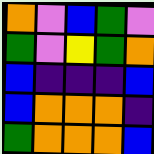[["orange", "violet", "blue", "green", "violet"], ["green", "violet", "yellow", "green", "orange"], ["blue", "indigo", "indigo", "indigo", "blue"], ["blue", "orange", "orange", "orange", "indigo"], ["green", "orange", "orange", "orange", "blue"]]